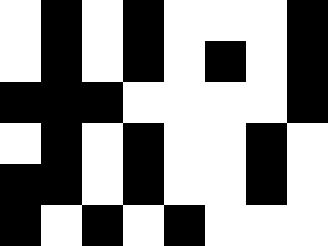[["white", "black", "white", "black", "white", "white", "white", "black"], ["white", "black", "white", "black", "white", "black", "white", "black"], ["black", "black", "black", "white", "white", "white", "white", "black"], ["white", "black", "white", "black", "white", "white", "black", "white"], ["black", "black", "white", "black", "white", "white", "black", "white"], ["black", "white", "black", "white", "black", "white", "white", "white"]]